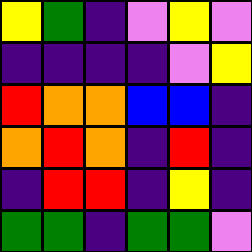[["yellow", "green", "indigo", "violet", "yellow", "violet"], ["indigo", "indigo", "indigo", "indigo", "violet", "yellow"], ["red", "orange", "orange", "blue", "blue", "indigo"], ["orange", "red", "orange", "indigo", "red", "indigo"], ["indigo", "red", "red", "indigo", "yellow", "indigo"], ["green", "green", "indigo", "green", "green", "violet"]]